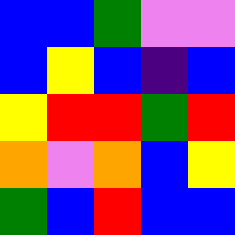[["blue", "blue", "green", "violet", "violet"], ["blue", "yellow", "blue", "indigo", "blue"], ["yellow", "red", "red", "green", "red"], ["orange", "violet", "orange", "blue", "yellow"], ["green", "blue", "red", "blue", "blue"]]